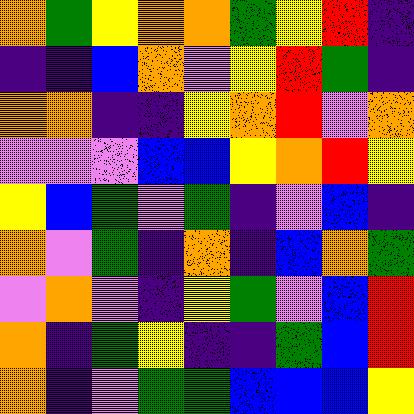[["orange", "green", "yellow", "orange", "orange", "green", "yellow", "red", "indigo"], ["indigo", "indigo", "blue", "orange", "violet", "yellow", "red", "green", "indigo"], ["orange", "orange", "indigo", "indigo", "yellow", "orange", "red", "violet", "orange"], ["violet", "violet", "violet", "blue", "blue", "yellow", "orange", "red", "yellow"], ["yellow", "blue", "green", "violet", "green", "indigo", "violet", "blue", "indigo"], ["orange", "violet", "green", "indigo", "orange", "indigo", "blue", "orange", "green"], ["violet", "orange", "violet", "indigo", "yellow", "green", "violet", "blue", "red"], ["orange", "indigo", "green", "yellow", "indigo", "indigo", "green", "blue", "red"], ["orange", "indigo", "violet", "green", "green", "blue", "blue", "blue", "yellow"]]